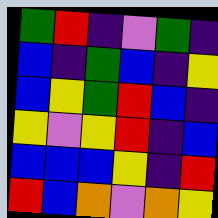[["green", "red", "indigo", "violet", "green", "indigo"], ["blue", "indigo", "green", "blue", "indigo", "yellow"], ["blue", "yellow", "green", "red", "blue", "indigo"], ["yellow", "violet", "yellow", "red", "indigo", "blue"], ["blue", "blue", "blue", "yellow", "indigo", "red"], ["red", "blue", "orange", "violet", "orange", "yellow"]]